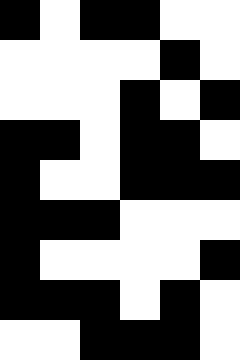[["black", "white", "black", "black", "white", "white"], ["white", "white", "white", "white", "black", "white"], ["white", "white", "white", "black", "white", "black"], ["black", "black", "white", "black", "black", "white"], ["black", "white", "white", "black", "black", "black"], ["black", "black", "black", "white", "white", "white"], ["black", "white", "white", "white", "white", "black"], ["black", "black", "black", "white", "black", "white"], ["white", "white", "black", "black", "black", "white"]]